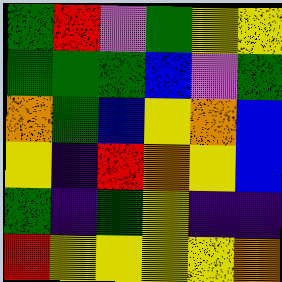[["green", "red", "violet", "green", "yellow", "yellow"], ["green", "green", "green", "blue", "violet", "green"], ["orange", "green", "blue", "yellow", "orange", "blue"], ["yellow", "indigo", "red", "orange", "yellow", "blue"], ["green", "indigo", "green", "yellow", "indigo", "indigo"], ["red", "yellow", "yellow", "yellow", "yellow", "orange"]]